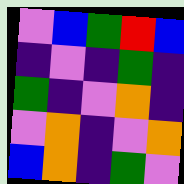[["violet", "blue", "green", "red", "blue"], ["indigo", "violet", "indigo", "green", "indigo"], ["green", "indigo", "violet", "orange", "indigo"], ["violet", "orange", "indigo", "violet", "orange"], ["blue", "orange", "indigo", "green", "violet"]]